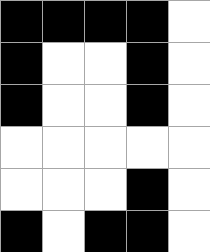[["black", "black", "black", "black", "white"], ["black", "white", "white", "black", "white"], ["black", "white", "white", "black", "white"], ["white", "white", "white", "white", "white"], ["white", "white", "white", "black", "white"], ["black", "white", "black", "black", "white"]]